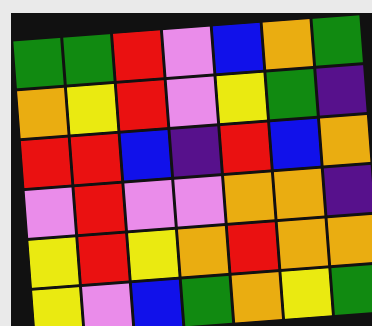[["green", "green", "red", "violet", "blue", "orange", "green"], ["orange", "yellow", "red", "violet", "yellow", "green", "indigo"], ["red", "red", "blue", "indigo", "red", "blue", "orange"], ["violet", "red", "violet", "violet", "orange", "orange", "indigo"], ["yellow", "red", "yellow", "orange", "red", "orange", "orange"], ["yellow", "violet", "blue", "green", "orange", "yellow", "green"]]